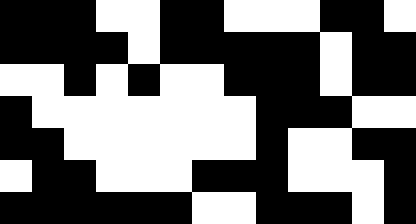[["black", "black", "black", "white", "white", "black", "black", "white", "white", "white", "black", "black", "white"], ["black", "black", "black", "black", "white", "black", "black", "black", "black", "black", "white", "black", "black"], ["white", "white", "black", "white", "black", "white", "white", "black", "black", "black", "white", "black", "black"], ["black", "white", "white", "white", "white", "white", "white", "white", "black", "black", "black", "white", "white"], ["black", "black", "white", "white", "white", "white", "white", "white", "black", "white", "white", "black", "black"], ["white", "black", "black", "white", "white", "white", "black", "black", "black", "white", "white", "white", "black"], ["black", "black", "black", "black", "black", "black", "white", "white", "black", "black", "black", "white", "black"]]